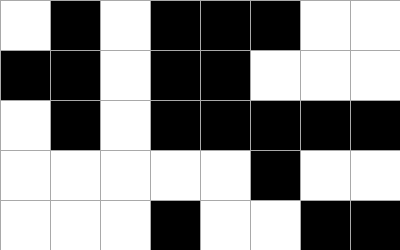[["white", "black", "white", "black", "black", "black", "white", "white"], ["black", "black", "white", "black", "black", "white", "white", "white"], ["white", "black", "white", "black", "black", "black", "black", "black"], ["white", "white", "white", "white", "white", "black", "white", "white"], ["white", "white", "white", "black", "white", "white", "black", "black"]]